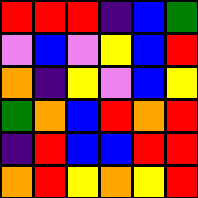[["red", "red", "red", "indigo", "blue", "green"], ["violet", "blue", "violet", "yellow", "blue", "red"], ["orange", "indigo", "yellow", "violet", "blue", "yellow"], ["green", "orange", "blue", "red", "orange", "red"], ["indigo", "red", "blue", "blue", "red", "red"], ["orange", "red", "yellow", "orange", "yellow", "red"]]